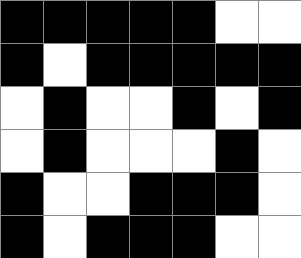[["black", "black", "black", "black", "black", "white", "white"], ["black", "white", "black", "black", "black", "black", "black"], ["white", "black", "white", "white", "black", "white", "black"], ["white", "black", "white", "white", "white", "black", "white"], ["black", "white", "white", "black", "black", "black", "white"], ["black", "white", "black", "black", "black", "white", "white"]]